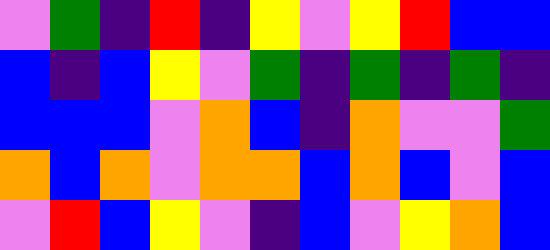[["violet", "green", "indigo", "red", "indigo", "yellow", "violet", "yellow", "red", "blue", "blue"], ["blue", "indigo", "blue", "yellow", "violet", "green", "indigo", "green", "indigo", "green", "indigo"], ["blue", "blue", "blue", "violet", "orange", "blue", "indigo", "orange", "violet", "violet", "green"], ["orange", "blue", "orange", "violet", "orange", "orange", "blue", "orange", "blue", "violet", "blue"], ["violet", "red", "blue", "yellow", "violet", "indigo", "blue", "violet", "yellow", "orange", "blue"]]